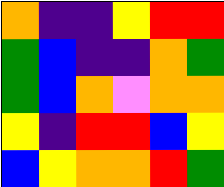[["orange", "indigo", "indigo", "yellow", "red", "red"], ["green", "blue", "indigo", "indigo", "orange", "green"], ["green", "blue", "orange", "violet", "orange", "orange"], ["yellow", "indigo", "red", "red", "blue", "yellow"], ["blue", "yellow", "orange", "orange", "red", "green"]]